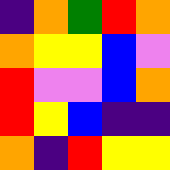[["indigo", "orange", "green", "red", "orange"], ["orange", "yellow", "yellow", "blue", "violet"], ["red", "violet", "violet", "blue", "orange"], ["red", "yellow", "blue", "indigo", "indigo"], ["orange", "indigo", "red", "yellow", "yellow"]]